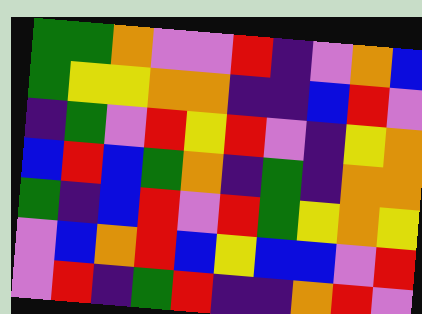[["green", "green", "orange", "violet", "violet", "red", "indigo", "violet", "orange", "blue"], ["green", "yellow", "yellow", "orange", "orange", "indigo", "indigo", "blue", "red", "violet"], ["indigo", "green", "violet", "red", "yellow", "red", "violet", "indigo", "yellow", "orange"], ["blue", "red", "blue", "green", "orange", "indigo", "green", "indigo", "orange", "orange"], ["green", "indigo", "blue", "red", "violet", "red", "green", "yellow", "orange", "yellow"], ["violet", "blue", "orange", "red", "blue", "yellow", "blue", "blue", "violet", "red"], ["violet", "red", "indigo", "green", "red", "indigo", "indigo", "orange", "red", "violet"]]